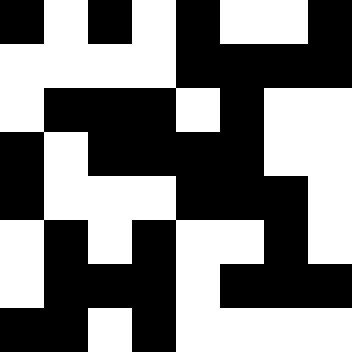[["black", "white", "black", "white", "black", "white", "white", "black"], ["white", "white", "white", "white", "black", "black", "black", "black"], ["white", "black", "black", "black", "white", "black", "white", "white"], ["black", "white", "black", "black", "black", "black", "white", "white"], ["black", "white", "white", "white", "black", "black", "black", "white"], ["white", "black", "white", "black", "white", "white", "black", "white"], ["white", "black", "black", "black", "white", "black", "black", "black"], ["black", "black", "white", "black", "white", "white", "white", "white"]]